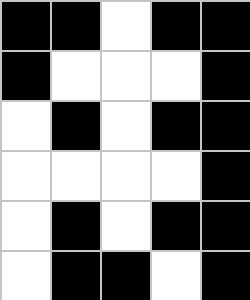[["black", "black", "white", "black", "black"], ["black", "white", "white", "white", "black"], ["white", "black", "white", "black", "black"], ["white", "white", "white", "white", "black"], ["white", "black", "white", "black", "black"], ["white", "black", "black", "white", "black"]]